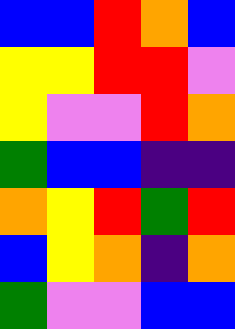[["blue", "blue", "red", "orange", "blue"], ["yellow", "yellow", "red", "red", "violet"], ["yellow", "violet", "violet", "red", "orange"], ["green", "blue", "blue", "indigo", "indigo"], ["orange", "yellow", "red", "green", "red"], ["blue", "yellow", "orange", "indigo", "orange"], ["green", "violet", "violet", "blue", "blue"]]